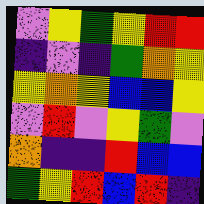[["violet", "yellow", "green", "yellow", "red", "red"], ["indigo", "violet", "indigo", "green", "orange", "yellow"], ["yellow", "orange", "yellow", "blue", "blue", "yellow"], ["violet", "red", "violet", "yellow", "green", "violet"], ["orange", "indigo", "indigo", "red", "blue", "blue"], ["green", "yellow", "red", "blue", "red", "indigo"]]